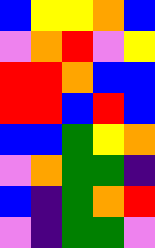[["blue", "yellow", "yellow", "orange", "blue"], ["violet", "orange", "red", "violet", "yellow"], ["red", "red", "orange", "blue", "blue"], ["red", "red", "blue", "red", "blue"], ["blue", "blue", "green", "yellow", "orange"], ["violet", "orange", "green", "green", "indigo"], ["blue", "indigo", "green", "orange", "red"], ["violet", "indigo", "green", "green", "violet"]]